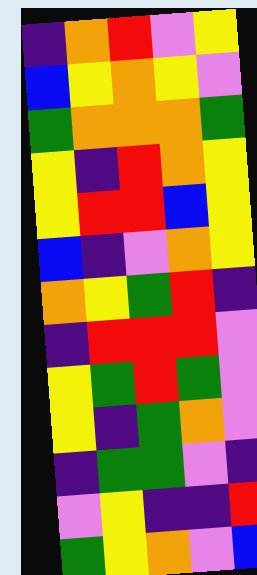[["indigo", "orange", "red", "violet", "yellow"], ["blue", "yellow", "orange", "yellow", "violet"], ["green", "orange", "orange", "orange", "green"], ["yellow", "indigo", "red", "orange", "yellow"], ["yellow", "red", "red", "blue", "yellow"], ["blue", "indigo", "violet", "orange", "yellow"], ["orange", "yellow", "green", "red", "indigo"], ["indigo", "red", "red", "red", "violet"], ["yellow", "green", "red", "green", "violet"], ["yellow", "indigo", "green", "orange", "violet"], ["indigo", "green", "green", "violet", "indigo"], ["violet", "yellow", "indigo", "indigo", "red"], ["green", "yellow", "orange", "violet", "blue"]]